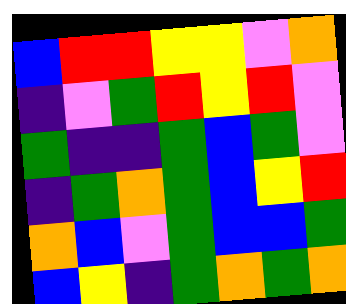[["blue", "red", "red", "yellow", "yellow", "violet", "orange"], ["indigo", "violet", "green", "red", "yellow", "red", "violet"], ["green", "indigo", "indigo", "green", "blue", "green", "violet"], ["indigo", "green", "orange", "green", "blue", "yellow", "red"], ["orange", "blue", "violet", "green", "blue", "blue", "green"], ["blue", "yellow", "indigo", "green", "orange", "green", "orange"]]